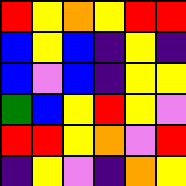[["red", "yellow", "orange", "yellow", "red", "red"], ["blue", "yellow", "blue", "indigo", "yellow", "indigo"], ["blue", "violet", "blue", "indigo", "yellow", "yellow"], ["green", "blue", "yellow", "red", "yellow", "violet"], ["red", "red", "yellow", "orange", "violet", "red"], ["indigo", "yellow", "violet", "indigo", "orange", "yellow"]]